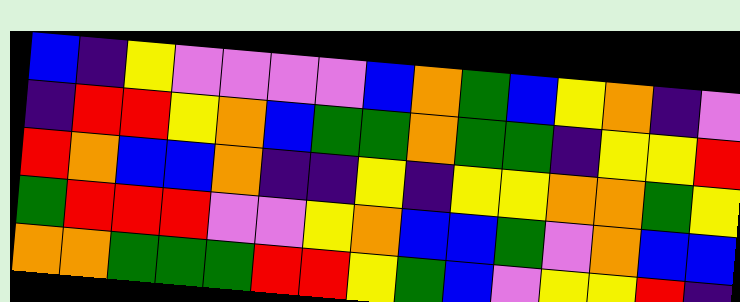[["blue", "indigo", "yellow", "violet", "violet", "violet", "violet", "blue", "orange", "green", "blue", "yellow", "orange", "indigo", "violet"], ["indigo", "red", "red", "yellow", "orange", "blue", "green", "green", "orange", "green", "green", "indigo", "yellow", "yellow", "red"], ["red", "orange", "blue", "blue", "orange", "indigo", "indigo", "yellow", "indigo", "yellow", "yellow", "orange", "orange", "green", "yellow"], ["green", "red", "red", "red", "violet", "violet", "yellow", "orange", "blue", "blue", "green", "violet", "orange", "blue", "blue"], ["orange", "orange", "green", "green", "green", "red", "red", "yellow", "green", "blue", "violet", "yellow", "yellow", "red", "indigo"]]